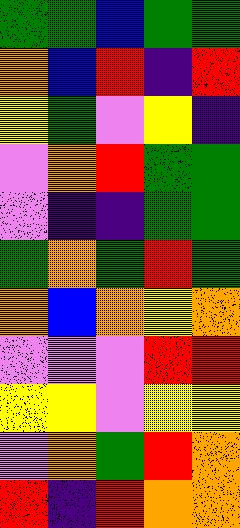[["green", "green", "blue", "green", "green"], ["orange", "blue", "red", "indigo", "red"], ["yellow", "green", "violet", "yellow", "indigo"], ["violet", "orange", "red", "green", "green"], ["violet", "indigo", "indigo", "green", "green"], ["green", "orange", "green", "red", "green"], ["orange", "blue", "orange", "yellow", "orange"], ["violet", "violet", "violet", "red", "red"], ["yellow", "yellow", "violet", "yellow", "yellow"], ["violet", "orange", "green", "red", "orange"], ["red", "indigo", "red", "orange", "orange"]]